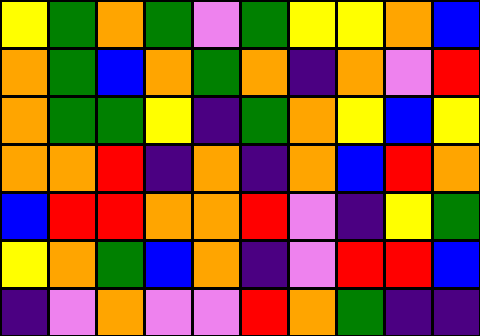[["yellow", "green", "orange", "green", "violet", "green", "yellow", "yellow", "orange", "blue"], ["orange", "green", "blue", "orange", "green", "orange", "indigo", "orange", "violet", "red"], ["orange", "green", "green", "yellow", "indigo", "green", "orange", "yellow", "blue", "yellow"], ["orange", "orange", "red", "indigo", "orange", "indigo", "orange", "blue", "red", "orange"], ["blue", "red", "red", "orange", "orange", "red", "violet", "indigo", "yellow", "green"], ["yellow", "orange", "green", "blue", "orange", "indigo", "violet", "red", "red", "blue"], ["indigo", "violet", "orange", "violet", "violet", "red", "orange", "green", "indigo", "indigo"]]